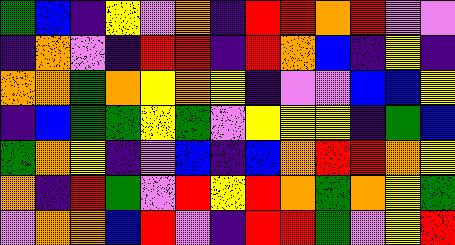[["green", "blue", "indigo", "yellow", "violet", "orange", "indigo", "red", "red", "orange", "red", "violet", "violet"], ["indigo", "orange", "violet", "indigo", "red", "red", "indigo", "red", "orange", "blue", "indigo", "yellow", "indigo"], ["orange", "orange", "green", "orange", "yellow", "orange", "yellow", "indigo", "violet", "violet", "blue", "blue", "yellow"], ["indigo", "blue", "green", "green", "yellow", "green", "violet", "yellow", "yellow", "yellow", "indigo", "green", "blue"], ["green", "orange", "yellow", "indigo", "violet", "blue", "indigo", "blue", "orange", "red", "red", "orange", "yellow"], ["orange", "indigo", "red", "green", "violet", "red", "yellow", "red", "orange", "green", "orange", "yellow", "green"], ["violet", "orange", "orange", "blue", "red", "violet", "indigo", "red", "red", "green", "violet", "yellow", "red"]]